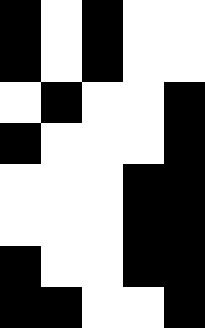[["black", "white", "black", "white", "white"], ["black", "white", "black", "white", "white"], ["white", "black", "white", "white", "black"], ["black", "white", "white", "white", "black"], ["white", "white", "white", "black", "black"], ["white", "white", "white", "black", "black"], ["black", "white", "white", "black", "black"], ["black", "black", "white", "white", "black"]]